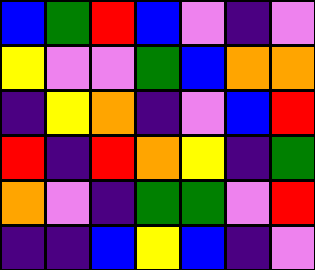[["blue", "green", "red", "blue", "violet", "indigo", "violet"], ["yellow", "violet", "violet", "green", "blue", "orange", "orange"], ["indigo", "yellow", "orange", "indigo", "violet", "blue", "red"], ["red", "indigo", "red", "orange", "yellow", "indigo", "green"], ["orange", "violet", "indigo", "green", "green", "violet", "red"], ["indigo", "indigo", "blue", "yellow", "blue", "indigo", "violet"]]